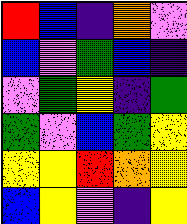[["red", "blue", "indigo", "orange", "violet"], ["blue", "violet", "green", "blue", "indigo"], ["violet", "green", "yellow", "indigo", "green"], ["green", "violet", "blue", "green", "yellow"], ["yellow", "yellow", "red", "orange", "yellow"], ["blue", "yellow", "violet", "indigo", "yellow"]]